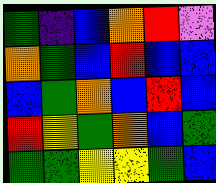[["green", "indigo", "blue", "orange", "red", "violet"], ["orange", "green", "blue", "red", "blue", "blue"], ["blue", "green", "orange", "blue", "red", "blue"], ["red", "yellow", "green", "orange", "blue", "green"], ["green", "green", "yellow", "yellow", "green", "blue"]]